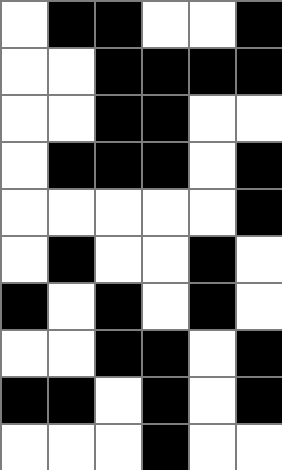[["white", "black", "black", "white", "white", "black"], ["white", "white", "black", "black", "black", "black"], ["white", "white", "black", "black", "white", "white"], ["white", "black", "black", "black", "white", "black"], ["white", "white", "white", "white", "white", "black"], ["white", "black", "white", "white", "black", "white"], ["black", "white", "black", "white", "black", "white"], ["white", "white", "black", "black", "white", "black"], ["black", "black", "white", "black", "white", "black"], ["white", "white", "white", "black", "white", "white"]]